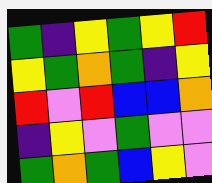[["green", "indigo", "yellow", "green", "yellow", "red"], ["yellow", "green", "orange", "green", "indigo", "yellow"], ["red", "violet", "red", "blue", "blue", "orange"], ["indigo", "yellow", "violet", "green", "violet", "violet"], ["green", "orange", "green", "blue", "yellow", "violet"]]